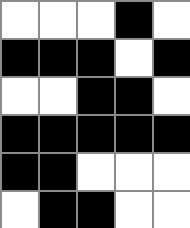[["white", "white", "white", "black", "white"], ["black", "black", "black", "white", "black"], ["white", "white", "black", "black", "white"], ["black", "black", "black", "black", "black"], ["black", "black", "white", "white", "white"], ["white", "black", "black", "white", "white"]]